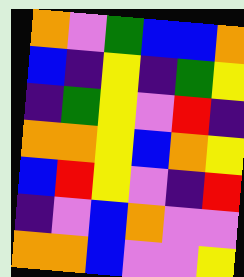[["orange", "violet", "green", "blue", "blue", "orange"], ["blue", "indigo", "yellow", "indigo", "green", "yellow"], ["indigo", "green", "yellow", "violet", "red", "indigo"], ["orange", "orange", "yellow", "blue", "orange", "yellow"], ["blue", "red", "yellow", "violet", "indigo", "red"], ["indigo", "violet", "blue", "orange", "violet", "violet"], ["orange", "orange", "blue", "violet", "violet", "yellow"]]